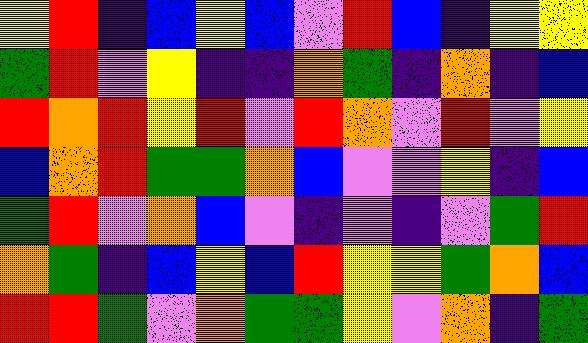[["yellow", "red", "indigo", "blue", "yellow", "blue", "violet", "red", "blue", "indigo", "yellow", "yellow"], ["green", "red", "violet", "yellow", "indigo", "indigo", "orange", "green", "indigo", "orange", "indigo", "blue"], ["red", "orange", "red", "yellow", "red", "violet", "red", "orange", "violet", "red", "violet", "yellow"], ["blue", "orange", "red", "green", "green", "orange", "blue", "violet", "violet", "yellow", "indigo", "blue"], ["green", "red", "violet", "orange", "blue", "violet", "indigo", "violet", "indigo", "violet", "green", "red"], ["orange", "green", "indigo", "blue", "yellow", "blue", "red", "yellow", "yellow", "green", "orange", "blue"], ["red", "red", "green", "violet", "orange", "green", "green", "yellow", "violet", "orange", "indigo", "green"]]